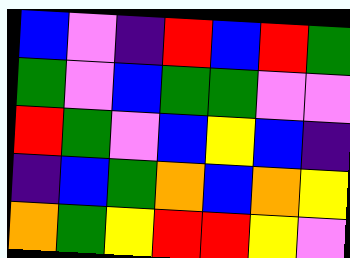[["blue", "violet", "indigo", "red", "blue", "red", "green"], ["green", "violet", "blue", "green", "green", "violet", "violet"], ["red", "green", "violet", "blue", "yellow", "blue", "indigo"], ["indigo", "blue", "green", "orange", "blue", "orange", "yellow"], ["orange", "green", "yellow", "red", "red", "yellow", "violet"]]